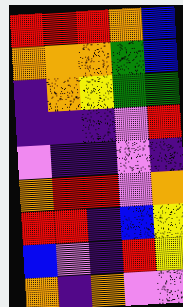[["red", "red", "red", "orange", "blue"], ["orange", "orange", "orange", "green", "blue"], ["indigo", "orange", "yellow", "green", "green"], ["indigo", "indigo", "indigo", "violet", "red"], ["violet", "indigo", "indigo", "violet", "indigo"], ["orange", "red", "red", "violet", "orange"], ["red", "red", "indigo", "blue", "yellow"], ["blue", "violet", "indigo", "red", "yellow"], ["orange", "indigo", "orange", "violet", "violet"]]